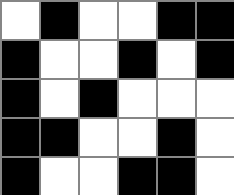[["white", "black", "white", "white", "black", "black"], ["black", "white", "white", "black", "white", "black"], ["black", "white", "black", "white", "white", "white"], ["black", "black", "white", "white", "black", "white"], ["black", "white", "white", "black", "black", "white"]]